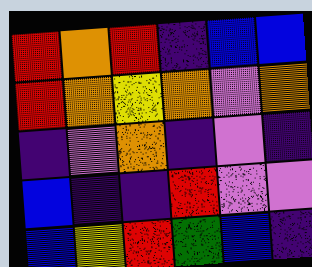[["red", "orange", "red", "indigo", "blue", "blue"], ["red", "orange", "yellow", "orange", "violet", "orange"], ["indigo", "violet", "orange", "indigo", "violet", "indigo"], ["blue", "indigo", "indigo", "red", "violet", "violet"], ["blue", "yellow", "red", "green", "blue", "indigo"]]